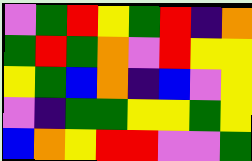[["violet", "green", "red", "yellow", "green", "red", "indigo", "orange"], ["green", "red", "green", "orange", "violet", "red", "yellow", "yellow"], ["yellow", "green", "blue", "orange", "indigo", "blue", "violet", "yellow"], ["violet", "indigo", "green", "green", "yellow", "yellow", "green", "yellow"], ["blue", "orange", "yellow", "red", "red", "violet", "violet", "green"]]